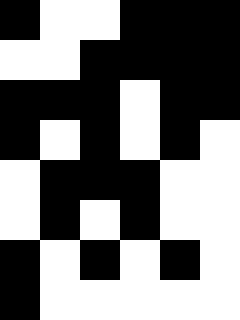[["black", "white", "white", "black", "black", "black"], ["white", "white", "black", "black", "black", "black"], ["black", "black", "black", "white", "black", "black"], ["black", "white", "black", "white", "black", "white"], ["white", "black", "black", "black", "white", "white"], ["white", "black", "white", "black", "white", "white"], ["black", "white", "black", "white", "black", "white"], ["black", "white", "white", "white", "white", "white"]]